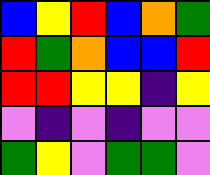[["blue", "yellow", "red", "blue", "orange", "green"], ["red", "green", "orange", "blue", "blue", "red"], ["red", "red", "yellow", "yellow", "indigo", "yellow"], ["violet", "indigo", "violet", "indigo", "violet", "violet"], ["green", "yellow", "violet", "green", "green", "violet"]]